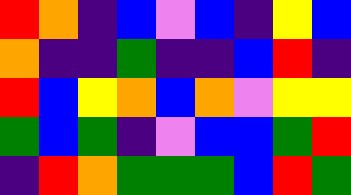[["red", "orange", "indigo", "blue", "violet", "blue", "indigo", "yellow", "blue"], ["orange", "indigo", "indigo", "green", "indigo", "indigo", "blue", "red", "indigo"], ["red", "blue", "yellow", "orange", "blue", "orange", "violet", "yellow", "yellow"], ["green", "blue", "green", "indigo", "violet", "blue", "blue", "green", "red"], ["indigo", "red", "orange", "green", "green", "green", "blue", "red", "green"]]